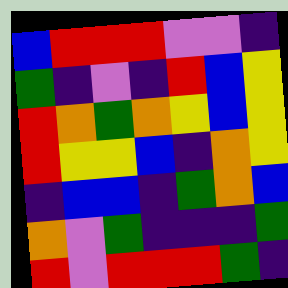[["blue", "red", "red", "red", "violet", "violet", "indigo"], ["green", "indigo", "violet", "indigo", "red", "blue", "yellow"], ["red", "orange", "green", "orange", "yellow", "blue", "yellow"], ["red", "yellow", "yellow", "blue", "indigo", "orange", "yellow"], ["indigo", "blue", "blue", "indigo", "green", "orange", "blue"], ["orange", "violet", "green", "indigo", "indigo", "indigo", "green"], ["red", "violet", "red", "red", "red", "green", "indigo"]]